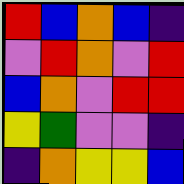[["red", "blue", "orange", "blue", "indigo"], ["violet", "red", "orange", "violet", "red"], ["blue", "orange", "violet", "red", "red"], ["yellow", "green", "violet", "violet", "indigo"], ["indigo", "orange", "yellow", "yellow", "blue"]]